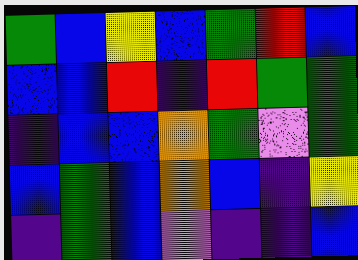[["green", "blue", "yellow", "blue", "green", "red", "blue"], ["blue", "blue", "red", "indigo", "red", "green", "green"], ["indigo", "blue", "blue", "orange", "green", "violet", "green"], ["blue", "green", "blue", "orange", "blue", "indigo", "yellow"], ["indigo", "green", "blue", "violet", "indigo", "indigo", "blue"]]